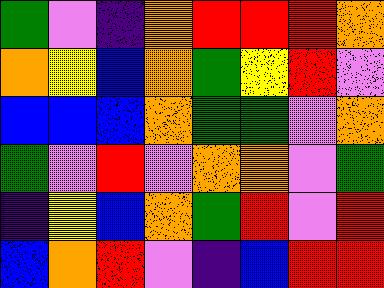[["green", "violet", "indigo", "orange", "red", "red", "red", "orange"], ["orange", "yellow", "blue", "orange", "green", "yellow", "red", "violet"], ["blue", "blue", "blue", "orange", "green", "green", "violet", "orange"], ["green", "violet", "red", "violet", "orange", "orange", "violet", "green"], ["indigo", "yellow", "blue", "orange", "green", "red", "violet", "red"], ["blue", "orange", "red", "violet", "indigo", "blue", "red", "red"]]